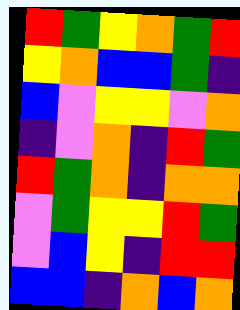[["red", "green", "yellow", "orange", "green", "red"], ["yellow", "orange", "blue", "blue", "green", "indigo"], ["blue", "violet", "yellow", "yellow", "violet", "orange"], ["indigo", "violet", "orange", "indigo", "red", "green"], ["red", "green", "orange", "indigo", "orange", "orange"], ["violet", "green", "yellow", "yellow", "red", "green"], ["violet", "blue", "yellow", "indigo", "red", "red"], ["blue", "blue", "indigo", "orange", "blue", "orange"]]